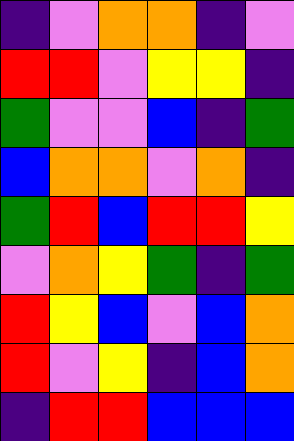[["indigo", "violet", "orange", "orange", "indigo", "violet"], ["red", "red", "violet", "yellow", "yellow", "indigo"], ["green", "violet", "violet", "blue", "indigo", "green"], ["blue", "orange", "orange", "violet", "orange", "indigo"], ["green", "red", "blue", "red", "red", "yellow"], ["violet", "orange", "yellow", "green", "indigo", "green"], ["red", "yellow", "blue", "violet", "blue", "orange"], ["red", "violet", "yellow", "indigo", "blue", "orange"], ["indigo", "red", "red", "blue", "blue", "blue"]]